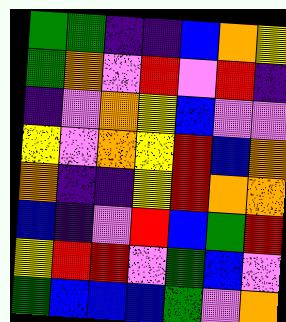[["green", "green", "indigo", "indigo", "blue", "orange", "yellow"], ["green", "orange", "violet", "red", "violet", "red", "indigo"], ["indigo", "violet", "orange", "yellow", "blue", "violet", "violet"], ["yellow", "violet", "orange", "yellow", "red", "blue", "orange"], ["orange", "indigo", "indigo", "yellow", "red", "orange", "orange"], ["blue", "indigo", "violet", "red", "blue", "green", "red"], ["yellow", "red", "red", "violet", "green", "blue", "violet"], ["green", "blue", "blue", "blue", "green", "violet", "orange"]]